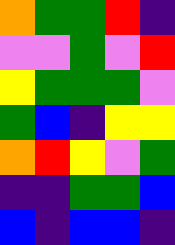[["orange", "green", "green", "red", "indigo"], ["violet", "violet", "green", "violet", "red"], ["yellow", "green", "green", "green", "violet"], ["green", "blue", "indigo", "yellow", "yellow"], ["orange", "red", "yellow", "violet", "green"], ["indigo", "indigo", "green", "green", "blue"], ["blue", "indigo", "blue", "blue", "indigo"]]